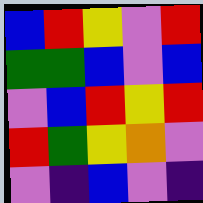[["blue", "red", "yellow", "violet", "red"], ["green", "green", "blue", "violet", "blue"], ["violet", "blue", "red", "yellow", "red"], ["red", "green", "yellow", "orange", "violet"], ["violet", "indigo", "blue", "violet", "indigo"]]